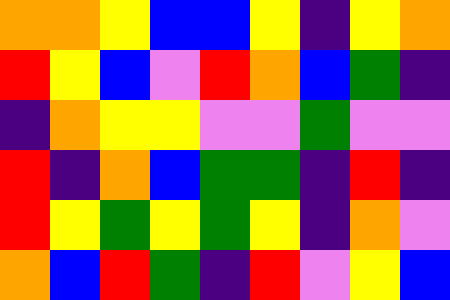[["orange", "orange", "yellow", "blue", "blue", "yellow", "indigo", "yellow", "orange"], ["red", "yellow", "blue", "violet", "red", "orange", "blue", "green", "indigo"], ["indigo", "orange", "yellow", "yellow", "violet", "violet", "green", "violet", "violet"], ["red", "indigo", "orange", "blue", "green", "green", "indigo", "red", "indigo"], ["red", "yellow", "green", "yellow", "green", "yellow", "indigo", "orange", "violet"], ["orange", "blue", "red", "green", "indigo", "red", "violet", "yellow", "blue"]]